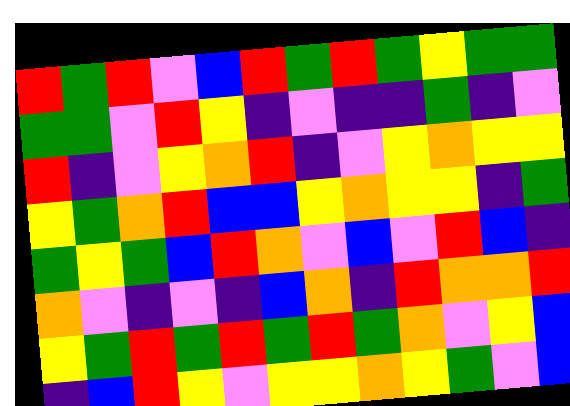[["red", "green", "red", "violet", "blue", "red", "green", "red", "green", "yellow", "green", "green"], ["green", "green", "violet", "red", "yellow", "indigo", "violet", "indigo", "indigo", "green", "indigo", "violet"], ["red", "indigo", "violet", "yellow", "orange", "red", "indigo", "violet", "yellow", "orange", "yellow", "yellow"], ["yellow", "green", "orange", "red", "blue", "blue", "yellow", "orange", "yellow", "yellow", "indigo", "green"], ["green", "yellow", "green", "blue", "red", "orange", "violet", "blue", "violet", "red", "blue", "indigo"], ["orange", "violet", "indigo", "violet", "indigo", "blue", "orange", "indigo", "red", "orange", "orange", "red"], ["yellow", "green", "red", "green", "red", "green", "red", "green", "orange", "violet", "yellow", "blue"], ["indigo", "blue", "red", "yellow", "violet", "yellow", "yellow", "orange", "yellow", "green", "violet", "blue"]]